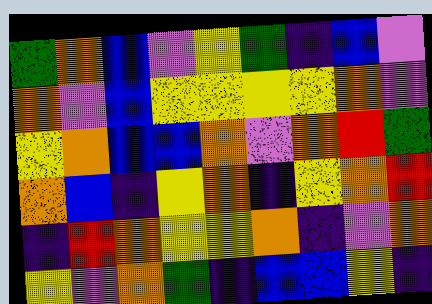[["green", "orange", "blue", "violet", "yellow", "green", "indigo", "blue", "violet"], ["orange", "violet", "blue", "yellow", "yellow", "yellow", "yellow", "orange", "violet"], ["yellow", "orange", "blue", "blue", "orange", "violet", "orange", "red", "green"], ["orange", "blue", "indigo", "yellow", "orange", "indigo", "yellow", "orange", "red"], ["indigo", "red", "orange", "yellow", "yellow", "orange", "indigo", "violet", "orange"], ["yellow", "violet", "orange", "green", "indigo", "blue", "blue", "yellow", "indigo"]]